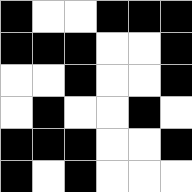[["black", "white", "white", "black", "black", "black"], ["black", "black", "black", "white", "white", "black"], ["white", "white", "black", "white", "white", "black"], ["white", "black", "white", "white", "black", "white"], ["black", "black", "black", "white", "white", "black"], ["black", "white", "black", "white", "white", "white"]]